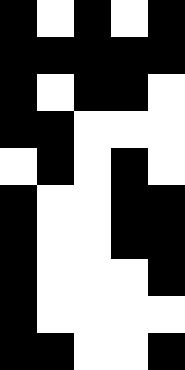[["black", "white", "black", "white", "black"], ["black", "black", "black", "black", "black"], ["black", "white", "black", "black", "white"], ["black", "black", "white", "white", "white"], ["white", "black", "white", "black", "white"], ["black", "white", "white", "black", "black"], ["black", "white", "white", "black", "black"], ["black", "white", "white", "white", "black"], ["black", "white", "white", "white", "white"], ["black", "black", "white", "white", "black"]]